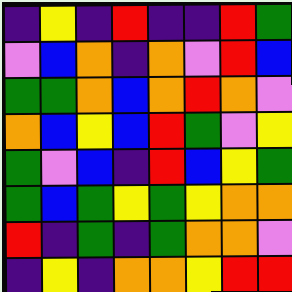[["indigo", "yellow", "indigo", "red", "indigo", "indigo", "red", "green"], ["violet", "blue", "orange", "indigo", "orange", "violet", "red", "blue"], ["green", "green", "orange", "blue", "orange", "red", "orange", "violet"], ["orange", "blue", "yellow", "blue", "red", "green", "violet", "yellow"], ["green", "violet", "blue", "indigo", "red", "blue", "yellow", "green"], ["green", "blue", "green", "yellow", "green", "yellow", "orange", "orange"], ["red", "indigo", "green", "indigo", "green", "orange", "orange", "violet"], ["indigo", "yellow", "indigo", "orange", "orange", "yellow", "red", "red"]]